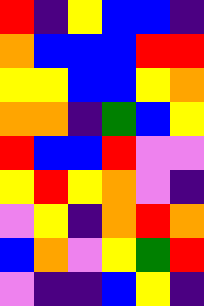[["red", "indigo", "yellow", "blue", "blue", "indigo"], ["orange", "blue", "blue", "blue", "red", "red"], ["yellow", "yellow", "blue", "blue", "yellow", "orange"], ["orange", "orange", "indigo", "green", "blue", "yellow"], ["red", "blue", "blue", "red", "violet", "violet"], ["yellow", "red", "yellow", "orange", "violet", "indigo"], ["violet", "yellow", "indigo", "orange", "red", "orange"], ["blue", "orange", "violet", "yellow", "green", "red"], ["violet", "indigo", "indigo", "blue", "yellow", "indigo"]]